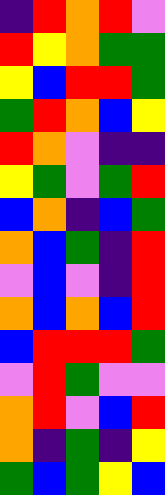[["indigo", "red", "orange", "red", "violet"], ["red", "yellow", "orange", "green", "green"], ["yellow", "blue", "red", "red", "green"], ["green", "red", "orange", "blue", "yellow"], ["red", "orange", "violet", "indigo", "indigo"], ["yellow", "green", "violet", "green", "red"], ["blue", "orange", "indigo", "blue", "green"], ["orange", "blue", "green", "indigo", "red"], ["violet", "blue", "violet", "indigo", "red"], ["orange", "blue", "orange", "blue", "red"], ["blue", "red", "red", "red", "green"], ["violet", "red", "green", "violet", "violet"], ["orange", "red", "violet", "blue", "red"], ["orange", "indigo", "green", "indigo", "yellow"], ["green", "blue", "green", "yellow", "blue"]]